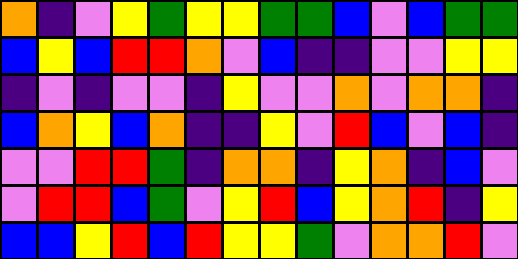[["orange", "indigo", "violet", "yellow", "green", "yellow", "yellow", "green", "green", "blue", "violet", "blue", "green", "green"], ["blue", "yellow", "blue", "red", "red", "orange", "violet", "blue", "indigo", "indigo", "violet", "violet", "yellow", "yellow"], ["indigo", "violet", "indigo", "violet", "violet", "indigo", "yellow", "violet", "violet", "orange", "violet", "orange", "orange", "indigo"], ["blue", "orange", "yellow", "blue", "orange", "indigo", "indigo", "yellow", "violet", "red", "blue", "violet", "blue", "indigo"], ["violet", "violet", "red", "red", "green", "indigo", "orange", "orange", "indigo", "yellow", "orange", "indigo", "blue", "violet"], ["violet", "red", "red", "blue", "green", "violet", "yellow", "red", "blue", "yellow", "orange", "red", "indigo", "yellow"], ["blue", "blue", "yellow", "red", "blue", "red", "yellow", "yellow", "green", "violet", "orange", "orange", "red", "violet"]]